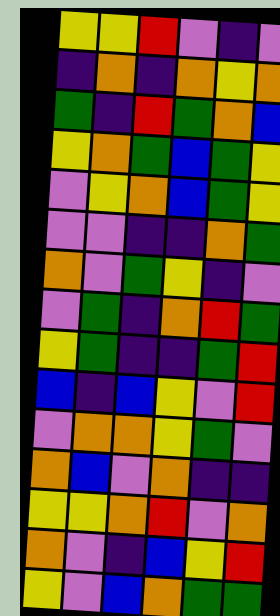[["yellow", "yellow", "red", "violet", "indigo", "violet"], ["indigo", "orange", "indigo", "orange", "yellow", "orange"], ["green", "indigo", "red", "green", "orange", "blue"], ["yellow", "orange", "green", "blue", "green", "yellow"], ["violet", "yellow", "orange", "blue", "green", "yellow"], ["violet", "violet", "indigo", "indigo", "orange", "green"], ["orange", "violet", "green", "yellow", "indigo", "violet"], ["violet", "green", "indigo", "orange", "red", "green"], ["yellow", "green", "indigo", "indigo", "green", "red"], ["blue", "indigo", "blue", "yellow", "violet", "red"], ["violet", "orange", "orange", "yellow", "green", "violet"], ["orange", "blue", "violet", "orange", "indigo", "indigo"], ["yellow", "yellow", "orange", "red", "violet", "orange"], ["orange", "violet", "indigo", "blue", "yellow", "red"], ["yellow", "violet", "blue", "orange", "green", "green"]]